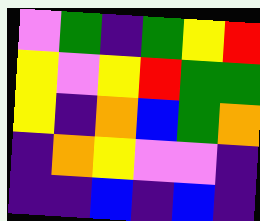[["violet", "green", "indigo", "green", "yellow", "red"], ["yellow", "violet", "yellow", "red", "green", "green"], ["yellow", "indigo", "orange", "blue", "green", "orange"], ["indigo", "orange", "yellow", "violet", "violet", "indigo"], ["indigo", "indigo", "blue", "indigo", "blue", "indigo"]]